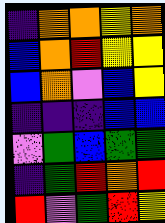[["indigo", "orange", "orange", "yellow", "orange"], ["blue", "orange", "red", "yellow", "yellow"], ["blue", "orange", "violet", "blue", "yellow"], ["indigo", "indigo", "indigo", "blue", "blue"], ["violet", "green", "blue", "green", "green"], ["indigo", "green", "red", "orange", "red"], ["red", "violet", "green", "red", "yellow"]]